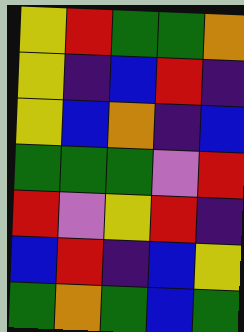[["yellow", "red", "green", "green", "orange"], ["yellow", "indigo", "blue", "red", "indigo"], ["yellow", "blue", "orange", "indigo", "blue"], ["green", "green", "green", "violet", "red"], ["red", "violet", "yellow", "red", "indigo"], ["blue", "red", "indigo", "blue", "yellow"], ["green", "orange", "green", "blue", "green"]]